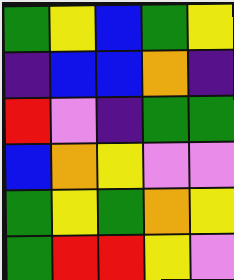[["green", "yellow", "blue", "green", "yellow"], ["indigo", "blue", "blue", "orange", "indigo"], ["red", "violet", "indigo", "green", "green"], ["blue", "orange", "yellow", "violet", "violet"], ["green", "yellow", "green", "orange", "yellow"], ["green", "red", "red", "yellow", "violet"]]